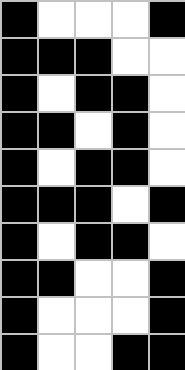[["black", "white", "white", "white", "black"], ["black", "black", "black", "white", "white"], ["black", "white", "black", "black", "white"], ["black", "black", "white", "black", "white"], ["black", "white", "black", "black", "white"], ["black", "black", "black", "white", "black"], ["black", "white", "black", "black", "white"], ["black", "black", "white", "white", "black"], ["black", "white", "white", "white", "black"], ["black", "white", "white", "black", "black"]]